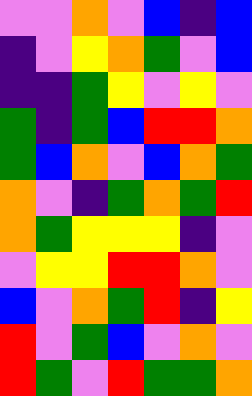[["violet", "violet", "orange", "violet", "blue", "indigo", "blue"], ["indigo", "violet", "yellow", "orange", "green", "violet", "blue"], ["indigo", "indigo", "green", "yellow", "violet", "yellow", "violet"], ["green", "indigo", "green", "blue", "red", "red", "orange"], ["green", "blue", "orange", "violet", "blue", "orange", "green"], ["orange", "violet", "indigo", "green", "orange", "green", "red"], ["orange", "green", "yellow", "yellow", "yellow", "indigo", "violet"], ["violet", "yellow", "yellow", "red", "red", "orange", "violet"], ["blue", "violet", "orange", "green", "red", "indigo", "yellow"], ["red", "violet", "green", "blue", "violet", "orange", "violet"], ["red", "green", "violet", "red", "green", "green", "orange"]]